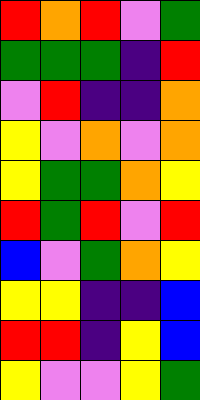[["red", "orange", "red", "violet", "green"], ["green", "green", "green", "indigo", "red"], ["violet", "red", "indigo", "indigo", "orange"], ["yellow", "violet", "orange", "violet", "orange"], ["yellow", "green", "green", "orange", "yellow"], ["red", "green", "red", "violet", "red"], ["blue", "violet", "green", "orange", "yellow"], ["yellow", "yellow", "indigo", "indigo", "blue"], ["red", "red", "indigo", "yellow", "blue"], ["yellow", "violet", "violet", "yellow", "green"]]